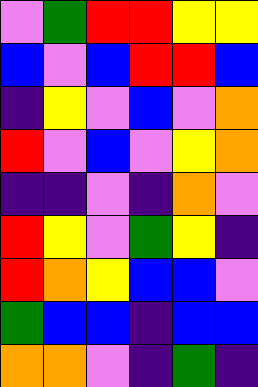[["violet", "green", "red", "red", "yellow", "yellow"], ["blue", "violet", "blue", "red", "red", "blue"], ["indigo", "yellow", "violet", "blue", "violet", "orange"], ["red", "violet", "blue", "violet", "yellow", "orange"], ["indigo", "indigo", "violet", "indigo", "orange", "violet"], ["red", "yellow", "violet", "green", "yellow", "indigo"], ["red", "orange", "yellow", "blue", "blue", "violet"], ["green", "blue", "blue", "indigo", "blue", "blue"], ["orange", "orange", "violet", "indigo", "green", "indigo"]]